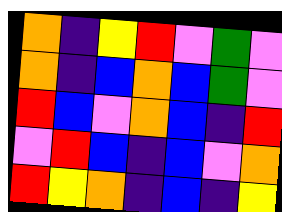[["orange", "indigo", "yellow", "red", "violet", "green", "violet"], ["orange", "indigo", "blue", "orange", "blue", "green", "violet"], ["red", "blue", "violet", "orange", "blue", "indigo", "red"], ["violet", "red", "blue", "indigo", "blue", "violet", "orange"], ["red", "yellow", "orange", "indigo", "blue", "indigo", "yellow"]]